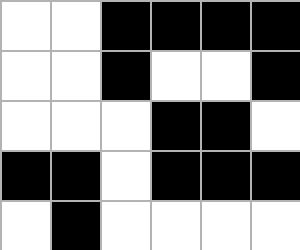[["white", "white", "black", "black", "black", "black"], ["white", "white", "black", "white", "white", "black"], ["white", "white", "white", "black", "black", "white"], ["black", "black", "white", "black", "black", "black"], ["white", "black", "white", "white", "white", "white"]]